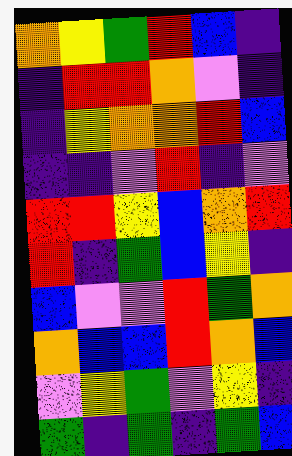[["orange", "yellow", "green", "red", "blue", "indigo"], ["indigo", "red", "red", "orange", "violet", "indigo"], ["indigo", "yellow", "orange", "orange", "red", "blue"], ["indigo", "indigo", "violet", "red", "indigo", "violet"], ["red", "red", "yellow", "blue", "orange", "red"], ["red", "indigo", "green", "blue", "yellow", "indigo"], ["blue", "violet", "violet", "red", "green", "orange"], ["orange", "blue", "blue", "red", "orange", "blue"], ["violet", "yellow", "green", "violet", "yellow", "indigo"], ["green", "indigo", "green", "indigo", "green", "blue"]]